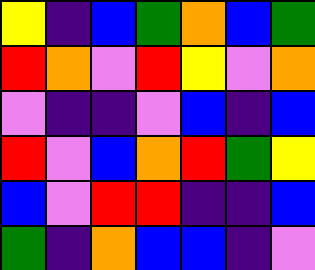[["yellow", "indigo", "blue", "green", "orange", "blue", "green"], ["red", "orange", "violet", "red", "yellow", "violet", "orange"], ["violet", "indigo", "indigo", "violet", "blue", "indigo", "blue"], ["red", "violet", "blue", "orange", "red", "green", "yellow"], ["blue", "violet", "red", "red", "indigo", "indigo", "blue"], ["green", "indigo", "orange", "blue", "blue", "indigo", "violet"]]